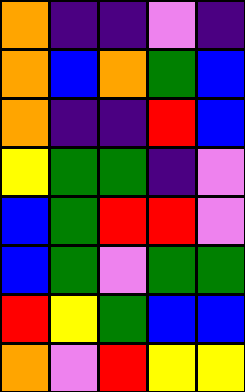[["orange", "indigo", "indigo", "violet", "indigo"], ["orange", "blue", "orange", "green", "blue"], ["orange", "indigo", "indigo", "red", "blue"], ["yellow", "green", "green", "indigo", "violet"], ["blue", "green", "red", "red", "violet"], ["blue", "green", "violet", "green", "green"], ["red", "yellow", "green", "blue", "blue"], ["orange", "violet", "red", "yellow", "yellow"]]